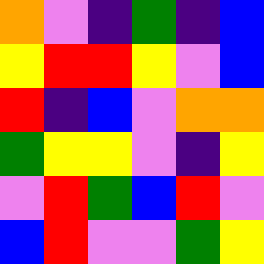[["orange", "violet", "indigo", "green", "indigo", "blue"], ["yellow", "red", "red", "yellow", "violet", "blue"], ["red", "indigo", "blue", "violet", "orange", "orange"], ["green", "yellow", "yellow", "violet", "indigo", "yellow"], ["violet", "red", "green", "blue", "red", "violet"], ["blue", "red", "violet", "violet", "green", "yellow"]]